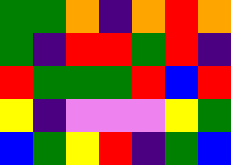[["green", "green", "orange", "indigo", "orange", "red", "orange"], ["green", "indigo", "red", "red", "green", "red", "indigo"], ["red", "green", "green", "green", "red", "blue", "red"], ["yellow", "indigo", "violet", "violet", "violet", "yellow", "green"], ["blue", "green", "yellow", "red", "indigo", "green", "blue"]]